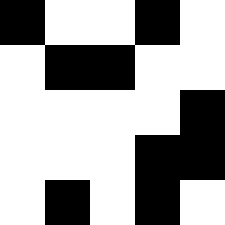[["black", "white", "white", "black", "white"], ["white", "black", "black", "white", "white"], ["white", "white", "white", "white", "black"], ["white", "white", "white", "black", "black"], ["white", "black", "white", "black", "white"]]